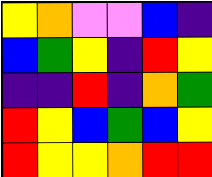[["yellow", "orange", "violet", "violet", "blue", "indigo"], ["blue", "green", "yellow", "indigo", "red", "yellow"], ["indigo", "indigo", "red", "indigo", "orange", "green"], ["red", "yellow", "blue", "green", "blue", "yellow"], ["red", "yellow", "yellow", "orange", "red", "red"]]